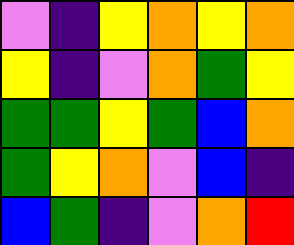[["violet", "indigo", "yellow", "orange", "yellow", "orange"], ["yellow", "indigo", "violet", "orange", "green", "yellow"], ["green", "green", "yellow", "green", "blue", "orange"], ["green", "yellow", "orange", "violet", "blue", "indigo"], ["blue", "green", "indigo", "violet", "orange", "red"]]